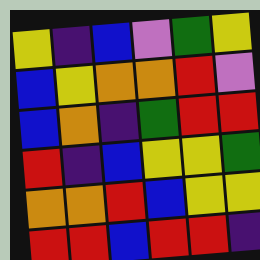[["yellow", "indigo", "blue", "violet", "green", "yellow"], ["blue", "yellow", "orange", "orange", "red", "violet"], ["blue", "orange", "indigo", "green", "red", "red"], ["red", "indigo", "blue", "yellow", "yellow", "green"], ["orange", "orange", "red", "blue", "yellow", "yellow"], ["red", "red", "blue", "red", "red", "indigo"]]